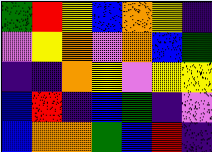[["green", "red", "yellow", "blue", "orange", "yellow", "indigo"], ["violet", "yellow", "orange", "violet", "orange", "blue", "green"], ["indigo", "indigo", "orange", "yellow", "violet", "yellow", "yellow"], ["blue", "red", "indigo", "blue", "green", "indigo", "violet"], ["blue", "orange", "orange", "green", "blue", "red", "indigo"]]